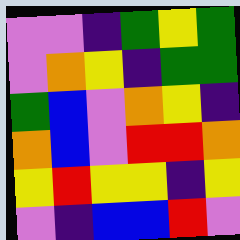[["violet", "violet", "indigo", "green", "yellow", "green"], ["violet", "orange", "yellow", "indigo", "green", "green"], ["green", "blue", "violet", "orange", "yellow", "indigo"], ["orange", "blue", "violet", "red", "red", "orange"], ["yellow", "red", "yellow", "yellow", "indigo", "yellow"], ["violet", "indigo", "blue", "blue", "red", "violet"]]